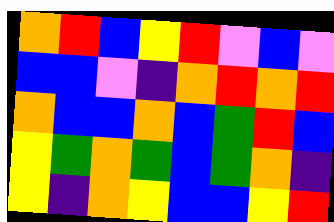[["orange", "red", "blue", "yellow", "red", "violet", "blue", "violet"], ["blue", "blue", "violet", "indigo", "orange", "red", "orange", "red"], ["orange", "blue", "blue", "orange", "blue", "green", "red", "blue"], ["yellow", "green", "orange", "green", "blue", "green", "orange", "indigo"], ["yellow", "indigo", "orange", "yellow", "blue", "blue", "yellow", "red"]]